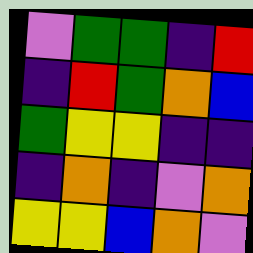[["violet", "green", "green", "indigo", "red"], ["indigo", "red", "green", "orange", "blue"], ["green", "yellow", "yellow", "indigo", "indigo"], ["indigo", "orange", "indigo", "violet", "orange"], ["yellow", "yellow", "blue", "orange", "violet"]]